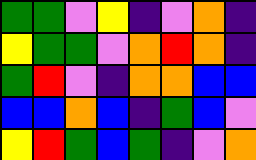[["green", "green", "violet", "yellow", "indigo", "violet", "orange", "indigo"], ["yellow", "green", "green", "violet", "orange", "red", "orange", "indigo"], ["green", "red", "violet", "indigo", "orange", "orange", "blue", "blue"], ["blue", "blue", "orange", "blue", "indigo", "green", "blue", "violet"], ["yellow", "red", "green", "blue", "green", "indigo", "violet", "orange"]]